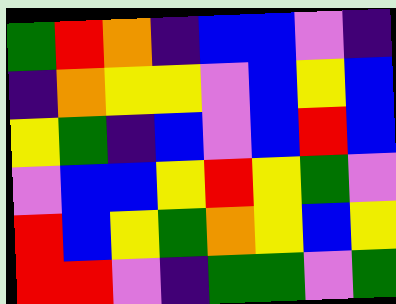[["green", "red", "orange", "indigo", "blue", "blue", "violet", "indigo"], ["indigo", "orange", "yellow", "yellow", "violet", "blue", "yellow", "blue"], ["yellow", "green", "indigo", "blue", "violet", "blue", "red", "blue"], ["violet", "blue", "blue", "yellow", "red", "yellow", "green", "violet"], ["red", "blue", "yellow", "green", "orange", "yellow", "blue", "yellow"], ["red", "red", "violet", "indigo", "green", "green", "violet", "green"]]